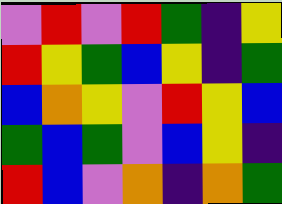[["violet", "red", "violet", "red", "green", "indigo", "yellow"], ["red", "yellow", "green", "blue", "yellow", "indigo", "green"], ["blue", "orange", "yellow", "violet", "red", "yellow", "blue"], ["green", "blue", "green", "violet", "blue", "yellow", "indigo"], ["red", "blue", "violet", "orange", "indigo", "orange", "green"]]